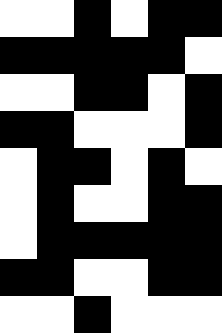[["white", "white", "black", "white", "black", "black"], ["black", "black", "black", "black", "black", "white"], ["white", "white", "black", "black", "white", "black"], ["black", "black", "white", "white", "white", "black"], ["white", "black", "black", "white", "black", "white"], ["white", "black", "white", "white", "black", "black"], ["white", "black", "black", "black", "black", "black"], ["black", "black", "white", "white", "black", "black"], ["white", "white", "black", "white", "white", "white"]]